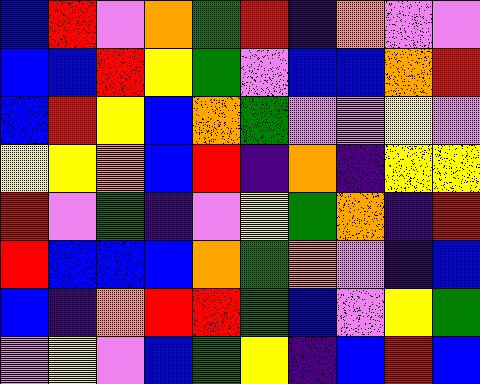[["blue", "red", "violet", "orange", "green", "red", "indigo", "orange", "violet", "violet"], ["blue", "blue", "red", "yellow", "green", "violet", "blue", "blue", "orange", "red"], ["blue", "red", "yellow", "blue", "orange", "green", "violet", "violet", "yellow", "violet"], ["yellow", "yellow", "orange", "blue", "red", "indigo", "orange", "indigo", "yellow", "yellow"], ["red", "violet", "green", "indigo", "violet", "yellow", "green", "orange", "indigo", "red"], ["red", "blue", "blue", "blue", "orange", "green", "orange", "violet", "indigo", "blue"], ["blue", "indigo", "orange", "red", "red", "green", "blue", "violet", "yellow", "green"], ["violet", "yellow", "violet", "blue", "green", "yellow", "indigo", "blue", "red", "blue"]]